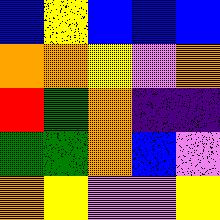[["blue", "yellow", "blue", "blue", "blue"], ["orange", "orange", "yellow", "violet", "orange"], ["red", "green", "orange", "indigo", "indigo"], ["green", "green", "orange", "blue", "violet"], ["orange", "yellow", "violet", "violet", "yellow"]]